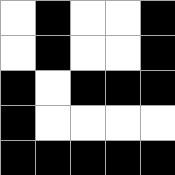[["white", "black", "white", "white", "black"], ["white", "black", "white", "white", "black"], ["black", "white", "black", "black", "black"], ["black", "white", "white", "white", "white"], ["black", "black", "black", "black", "black"]]